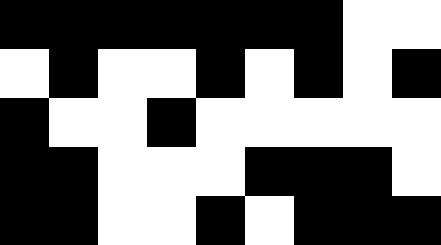[["black", "black", "black", "black", "black", "black", "black", "white", "white"], ["white", "black", "white", "white", "black", "white", "black", "white", "black"], ["black", "white", "white", "black", "white", "white", "white", "white", "white"], ["black", "black", "white", "white", "white", "black", "black", "black", "white"], ["black", "black", "white", "white", "black", "white", "black", "black", "black"]]